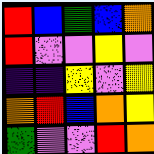[["red", "blue", "green", "blue", "orange"], ["red", "violet", "violet", "yellow", "violet"], ["indigo", "indigo", "yellow", "violet", "yellow"], ["orange", "red", "blue", "orange", "yellow"], ["green", "violet", "violet", "red", "orange"]]